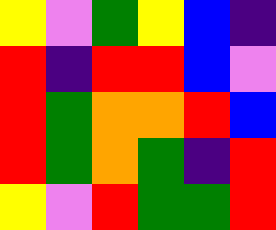[["yellow", "violet", "green", "yellow", "blue", "indigo"], ["red", "indigo", "red", "red", "blue", "violet"], ["red", "green", "orange", "orange", "red", "blue"], ["red", "green", "orange", "green", "indigo", "red"], ["yellow", "violet", "red", "green", "green", "red"]]